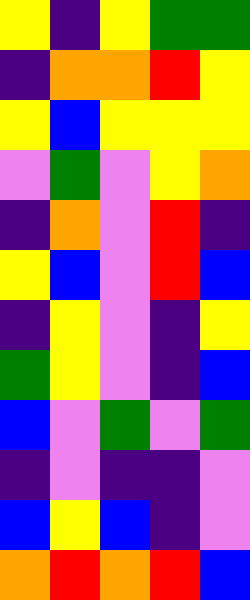[["yellow", "indigo", "yellow", "green", "green"], ["indigo", "orange", "orange", "red", "yellow"], ["yellow", "blue", "yellow", "yellow", "yellow"], ["violet", "green", "violet", "yellow", "orange"], ["indigo", "orange", "violet", "red", "indigo"], ["yellow", "blue", "violet", "red", "blue"], ["indigo", "yellow", "violet", "indigo", "yellow"], ["green", "yellow", "violet", "indigo", "blue"], ["blue", "violet", "green", "violet", "green"], ["indigo", "violet", "indigo", "indigo", "violet"], ["blue", "yellow", "blue", "indigo", "violet"], ["orange", "red", "orange", "red", "blue"]]